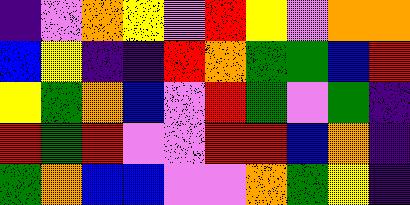[["indigo", "violet", "orange", "yellow", "violet", "red", "yellow", "violet", "orange", "orange"], ["blue", "yellow", "indigo", "indigo", "red", "orange", "green", "green", "blue", "red"], ["yellow", "green", "orange", "blue", "violet", "red", "green", "violet", "green", "indigo"], ["red", "green", "red", "violet", "violet", "red", "red", "blue", "orange", "indigo"], ["green", "orange", "blue", "blue", "violet", "violet", "orange", "green", "yellow", "indigo"]]